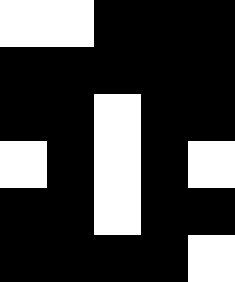[["white", "white", "black", "black", "black"], ["black", "black", "black", "black", "black"], ["black", "black", "white", "black", "black"], ["white", "black", "white", "black", "white"], ["black", "black", "white", "black", "black"], ["black", "black", "black", "black", "white"]]